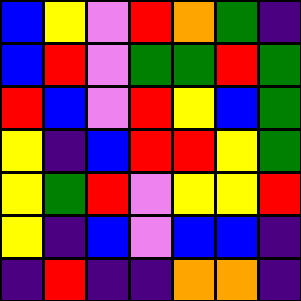[["blue", "yellow", "violet", "red", "orange", "green", "indigo"], ["blue", "red", "violet", "green", "green", "red", "green"], ["red", "blue", "violet", "red", "yellow", "blue", "green"], ["yellow", "indigo", "blue", "red", "red", "yellow", "green"], ["yellow", "green", "red", "violet", "yellow", "yellow", "red"], ["yellow", "indigo", "blue", "violet", "blue", "blue", "indigo"], ["indigo", "red", "indigo", "indigo", "orange", "orange", "indigo"]]